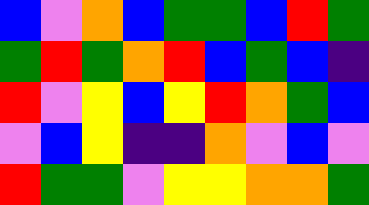[["blue", "violet", "orange", "blue", "green", "green", "blue", "red", "green"], ["green", "red", "green", "orange", "red", "blue", "green", "blue", "indigo"], ["red", "violet", "yellow", "blue", "yellow", "red", "orange", "green", "blue"], ["violet", "blue", "yellow", "indigo", "indigo", "orange", "violet", "blue", "violet"], ["red", "green", "green", "violet", "yellow", "yellow", "orange", "orange", "green"]]